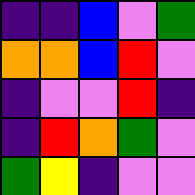[["indigo", "indigo", "blue", "violet", "green"], ["orange", "orange", "blue", "red", "violet"], ["indigo", "violet", "violet", "red", "indigo"], ["indigo", "red", "orange", "green", "violet"], ["green", "yellow", "indigo", "violet", "violet"]]